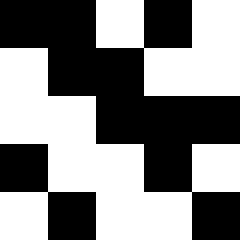[["black", "black", "white", "black", "white"], ["white", "black", "black", "white", "white"], ["white", "white", "black", "black", "black"], ["black", "white", "white", "black", "white"], ["white", "black", "white", "white", "black"]]